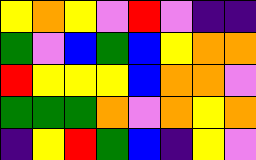[["yellow", "orange", "yellow", "violet", "red", "violet", "indigo", "indigo"], ["green", "violet", "blue", "green", "blue", "yellow", "orange", "orange"], ["red", "yellow", "yellow", "yellow", "blue", "orange", "orange", "violet"], ["green", "green", "green", "orange", "violet", "orange", "yellow", "orange"], ["indigo", "yellow", "red", "green", "blue", "indigo", "yellow", "violet"]]